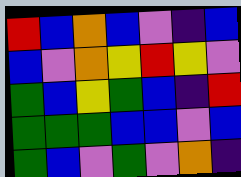[["red", "blue", "orange", "blue", "violet", "indigo", "blue"], ["blue", "violet", "orange", "yellow", "red", "yellow", "violet"], ["green", "blue", "yellow", "green", "blue", "indigo", "red"], ["green", "green", "green", "blue", "blue", "violet", "blue"], ["green", "blue", "violet", "green", "violet", "orange", "indigo"]]